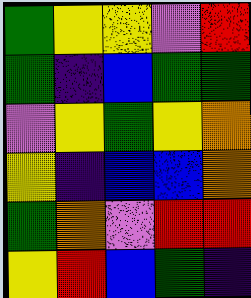[["green", "yellow", "yellow", "violet", "red"], ["green", "indigo", "blue", "green", "green"], ["violet", "yellow", "green", "yellow", "orange"], ["yellow", "indigo", "blue", "blue", "orange"], ["green", "orange", "violet", "red", "red"], ["yellow", "red", "blue", "green", "indigo"]]